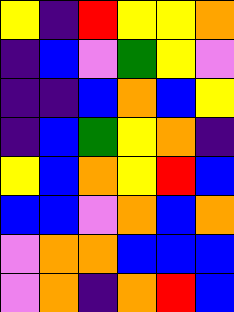[["yellow", "indigo", "red", "yellow", "yellow", "orange"], ["indigo", "blue", "violet", "green", "yellow", "violet"], ["indigo", "indigo", "blue", "orange", "blue", "yellow"], ["indigo", "blue", "green", "yellow", "orange", "indigo"], ["yellow", "blue", "orange", "yellow", "red", "blue"], ["blue", "blue", "violet", "orange", "blue", "orange"], ["violet", "orange", "orange", "blue", "blue", "blue"], ["violet", "orange", "indigo", "orange", "red", "blue"]]